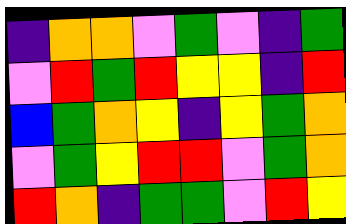[["indigo", "orange", "orange", "violet", "green", "violet", "indigo", "green"], ["violet", "red", "green", "red", "yellow", "yellow", "indigo", "red"], ["blue", "green", "orange", "yellow", "indigo", "yellow", "green", "orange"], ["violet", "green", "yellow", "red", "red", "violet", "green", "orange"], ["red", "orange", "indigo", "green", "green", "violet", "red", "yellow"]]